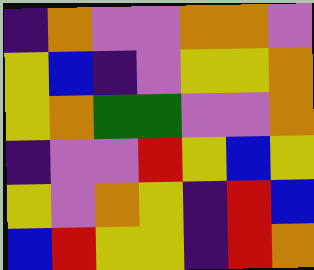[["indigo", "orange", "violet", "violet", "orange", "orange", "violet"], ["yellow", "blue", "indigo", "violet", "yellow", "yellow", "orange"], ["yellow", "orange", "green", "green", "violet", "violet", "orange"], ["indigo", "violet", "violet", "red", "yellow", "blue", "yellow"], ["yellow", "violet", "orange", "yellow", "indigo", "red", "blue"], ["blue", "red", "yellow", "yellow", "indigo", "red", "orange"]]